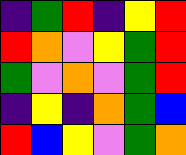[["indigo", "green", "red", "indigo", "yellow", "red"], ["red", "orange", "violet", "yellow", "green", "red"], ["green", "violet", "orange", "violet", "green", "red"], ["indigo", "yellow", "indigo", "orange", "green", "blue"], ["red", "blue", "yellow", "violet", "green", "orange"]]